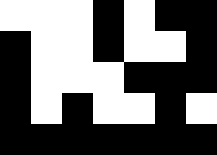[["white", "white", "white", "black", "white", "black", "black"], ["black", "white", "white", "black", "white", "white", "black"], ["black", "white", "white", "white", "black", "black", "black"], ["black", "white", "black", "white", "white", "black", "white"], ["black", "black", "black", "black", "black", "black", "black"]]